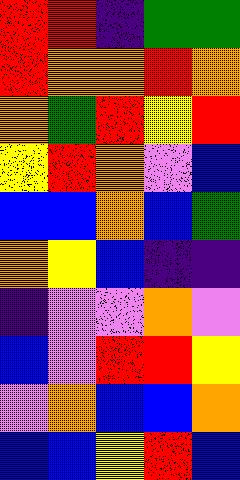[["red", "red", "indigo", "green", "green"], ["red", "orange", "orange", "red", "orange"], ["orange", "green", "red", "yellow", "red"], ["yellow", "red", "orange", "violet", "blue"], ["blue", "blue", "orange", "blue", "green"], ["orange", "yellow", "blue", "indigo", "indigo"], ["indigo", "violet", "violet", "orange", "violet"], ["blue", "violet", "red", "red", "yellow"], ["violet", "orange", "blue", "blue", "orange"], ["blue", "blue", "yellow", "red", "blue"]]